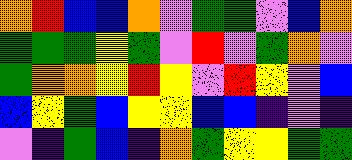[["orange", "red", "blue", "blue", "orange", "violet", "green", "green", "violet", "blue", "orange"], ["green", "green", "green", "yellow", "green", "violet", "red", "violet", "green", "orange", "violet"], ["green", "orange", "orange", "yellow", "red", "yellow", "violet", "red", "yellow", "violet", "blue"], ["blue", "yellow", "green", "blue", "yellow", "yellow", "blue", "blue", "indigo", "violet", "indigo"], ["violet", "indigo", "green", "blue", "indigo", "orange", "green", "yellow", "yellow", "green", "green"]]